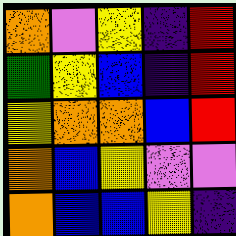[["orange", "violet", "yellow", "indigo", "red"], ["green", "yellow", "blue", "indigo", "red"], ["yellow", "orange", "orange", "blue", "red"], ["orange", "blue", "yellow", "violet", "violet"], ["orange", "blue", "blue", "yellow", "indigo"]]